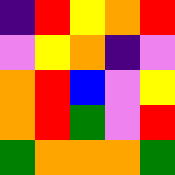[["indigo", "red", "yellow", "orange", "red"], ["violet", "yellow", "orange", "indigo", "violet"], ["orange", "red", "blue", "violet", "yellow"], ["orange", "red", "green", "violet", "red"], ["green", "orange", "orange", "orange", "green"]]